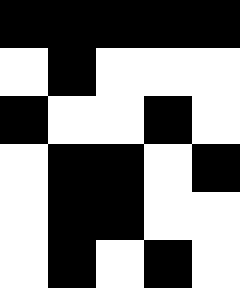[["black", "black", "black", "black", "black"], ["white", "black", "white", "white", "white"], ["black", "white", "white", "black", "white"], ["white", "black", "black", "white", "black"], ["white", "black", "black", "white", "white"], ["white", "black", "white", "black", "white"]]